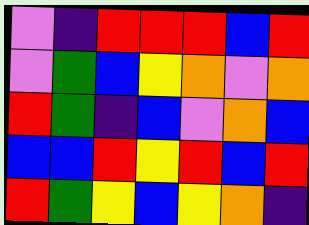[["violet", "indigo", "red", "red", "red", "blue", "red"], ["violet", "green", "blue", "yellow", "orange", "violet", "orange"], ["red", "green", "indigo", "blue", "violet", "orange", "blue"], ["blue", "blue", "red", "yellow", "red", "blue", "red"], ["red", "green", "yellow", "blue", "yellow", "orange", "indigo"]]